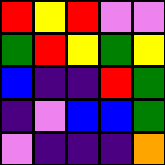[["red", "yellow", "red", "violet", "violet"], ["green", "red", "yellow", "green", "yellow"], ["blue", "indigo", "indigo", "red", "green"], ["indigo", "violet", "blue", "blue", "green"], ["violet", "indigo", "indigo", "indigo", "orange"]]